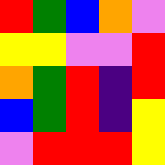[["red", "green", "blue", "orange", "violet"], ["yellow", "yellow", "violet", "violet", "red"], ["orange", "green", "red", "indigo", "red"], ["blue", "green", "red", "indigo", "yellow"], ["violet", "red", "red", "red", "yellow"]]